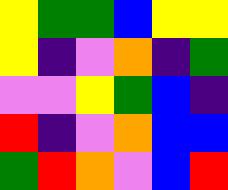[["yellow", "green", "green", "blue", "yellow", "yellow"], ["yellow", "indigo", "violet", "orange", "indigo", "green"], ["violet", "violet", "yellow", "green", "blue", "indigo"], ["red", "indigo", "violet", "orange", "blue", "blue"], ["green", "red", "orange", "violet", "blue", "red"]]